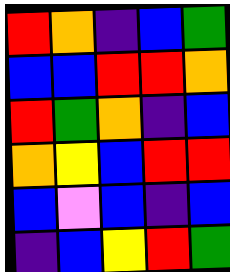[["red", "orange", "indigo", "blue", "green"], ["blue", "blue", "red", "red", "orange"], ["red", "green", "orange", "indigo", "blue"], ["orange", "yellow", "blue", "red", "red"], ["blue", "violet", "blue", "indigo", "blue"], ["indigo", "blue", "yellow", "red", "green"]]